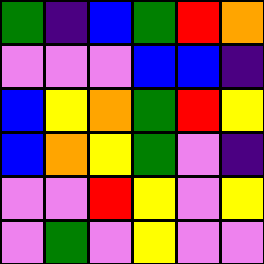[["green", "indigo", "blue", "green", "red", "orange"], ["violet", "violet", "violet", "blue", "blue", "indigo"], ["blue", "yellow", "orange", "green", "red", "yellow"], ["blue", "orange", "yellow", "green", "violet", "indigo"], ["violet", "violet", "red", "yellow", "violet", "yellow"], ["violet", "green", "violet", "yellow", "violet", "violet"]]